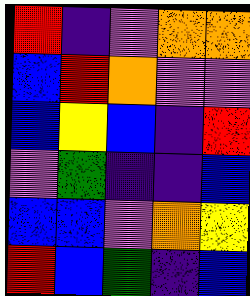[["red", "indigo", "violet", "orange", "orange"], ["blue", "red", "orange", "violet", "violet"], ["blue", "yellow", "blue", "indigo", "red"], ["violet", "green", "indigo", "indigo", "blue"], ["blue", "blue", "violet", "orange", "yellow"], ["red", "blue", "green", "indigo", "blue"]]